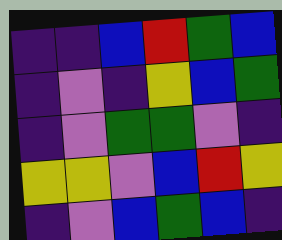[["indigo", "indigo", "blue", "red", "green", "blue"], ["indigo", "violet", "indigo", "yellow", "blue", "green"], ["indigo", "violet", "green", "green", "violet", "indigo"], ["yellow", "yellow", "violet", "blue", "red", "yellow"], ["indigo", "violet", "blue", "green", "blue", "indigo"]]